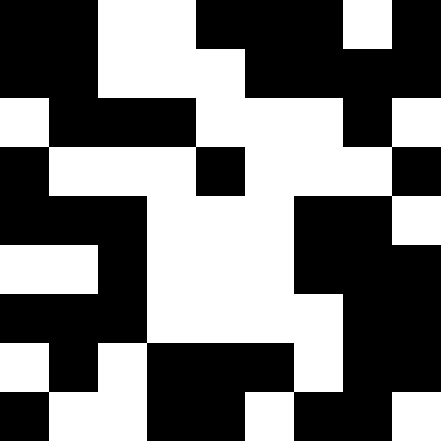[["black", "black", "white", "white", "black", "black", "black", "white", "black"], ["black", "black", "white", "white", "white", "black", "black", "black", "black"], ["white", "black", "black", "black", "white", "white", "white", "black", "white"], ["black", "white", "white", "white", "black", "white", "white", "white", "black"], ["black", "black", "black", "white", "white", "white", "black", "black", "white"], ["white", "white", "black", "white", "white", "white", "black", "black", "black"], ["black", "black", "black", "white", "white", "white", "white", "black", "black"], ["white", "black", "white", "black", "black", "black", "white", "black", "black"], ["black", "white", "white", "black", "black", "white", "black", "black", "white"]]